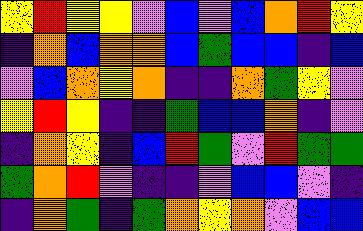[["yellow", "red", "yellow", "yellow", "violet", "blue", "violet", "blue", "orange", "red", "yellow"], ["indigo", "orange", "blue", "orange", "orange", "blue", "green", "blue", "blue", "indigo", "blue"], ["violet", "blue", "orange", "yellow", "orange", "indigo", "indigo", "orange", "green", "yellow", "violet"], ["yellow", "red", "yellow", "indigo", "indigo", "green", "blue", "blue", "orange", "indigo", "violet"], ["indigo", "orange", "yellow", "indigo", "blue", "red", "green", "violet", "red", "green", "green"], ["green", "orange", "red", "violet", "indigo", "indigo", "violet", "blue", "blue", "violet", "indigo"], ["indigo", "orange", "green", "indigo", "green", "orange", "yellow", "orange", "violet", "blue", "blue"]]